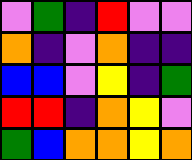[["violet", "green", "indigo", "red", "violet", "violet"], ["orange", "indigo", "violet", "orange", "indigo", "indigo"], ["blue", "blue", "violet", "yellow", "indigo", "green"], ["red", "red", "indigo", "orange", "yellow", "violet"], ["green", "blue", "orange", "orange", "yellow", "orange"]]